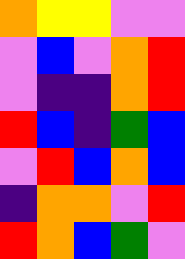[["orange", "yellow", "yellow", "violet", "violet"], ["violet", "blue", "violet", "orange", "red"], ["violet", "indigo", "indigo", "orange", "red"], ["red", "blue", "indigo", "green", "blue"], ["violet", "red", "blue", "orange", "blue"], ["indigo", "orange", "orange", "violet", "red"], ["red", "orange", "blue", "green", "violet"]]